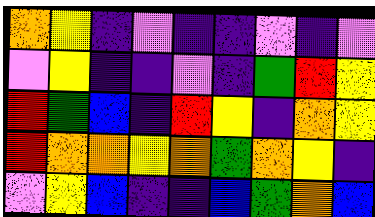[["orange", "yellow", "indigo", "violet", "indigo", "indigo", "violet", "indigo", "violet"], ["violet", "yellow", "indigo", "indigo", "violet", "indigo", "green", "red", "yellow"], ["red", "green", "blue", "indigo", "red", "yellow", "indigo", "orange", "yellow"], ["red", "orange", "orange", "yellow", "orange", "green", "orange", "yellow", "indigo"], ["violet", "yellow", "blue", "indigo", "indigo", "blue", "green", "orange", "blue"]]